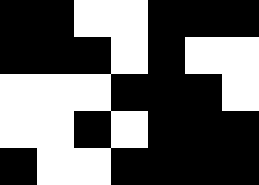[["black", "black", "white", "white", "black", "black", "black"], ["black", "black", "black", "white", "black", "white", "white"], ["white", "white", "white", "black", "black", "black", "white"], ["white", "white", "black", "white", "black", "black", "black"], ["black", "white", "white", "black", "black", "black", "black"]]